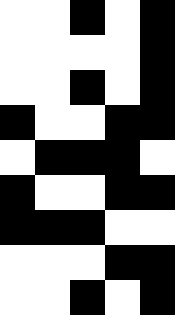[["white", "white", "black", "white", "black"], ["white", "white", "white", "white", "black"], ["white", "white", "black", "white", "black"], ["black", "white", "white", "black", "black"], ["white", "black", "black", "black", "white"], ["black", "white", "white", "black", "black"], ["black", "black", "black", "white", "white"], ["white", "white", "white", "black", "black"], ["white", "white", "black", "white", "black"]]